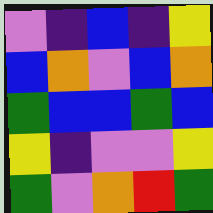[["violet", "indigo", "blue", "indigo", "yellow"], ["blue", "orange", "violet", "blue", "orange"], ["green", "blue", "blue", "green", "blue"], ["yellow", "indigo", "violet", "violet", "yellow"], ["green", "violet", "orange", "red", "green"]]